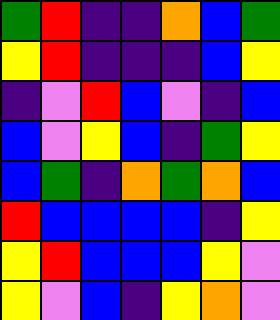[["green", "red", "indigo", "indigo", "orange", "blue", "green"], ["yellow", "red", "indigo", "indigo", "indigo", "blue", "yellow"], ["indigo", "violet", "red", "blue", "violet", "indigo", "blue"], ["blue", "violet", "yellow", "blue", "indigo", "green", "yellow"], ["blue", "green", "indigo", "orange", "green", "orange", "blue"], ["red", "blue", "blue", "blue", "blue", "indigo", "yellow"], ["yellow", "red", "blue", "blue", "blue", "yellow", "violet"], ["yellow", "violet", "blue", "indigo", "yellow", "orange", "violet"]]